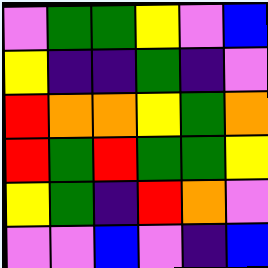[["violet", "green", "green", "yellow", "violet", "blue"], ["yellow", "indigo", "indigo", "green", "indigo", "violet"], ["red", "orange", "orange", "yellow", "green", "orange"], ["red", "green", "red", "green", "green", "yellow"], ["yellow", "green", "indigo", "red", "orange", "violet"], ["violet", "violet", "blue", "violet", "indigo", "blue"]]